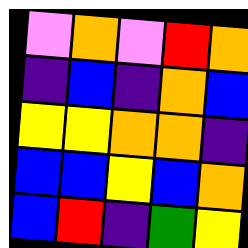[["violet", "orange", "violet", "red", "orange"], ["indigo", "blue", "indigo", "orange", "blue"], ["yellow", "yellow", "orange", "orange", "indigo"], ["blue", "blue", "yellow", "blue", "orange"], ["blue", "red", "indigo", "green", "yellow"]]